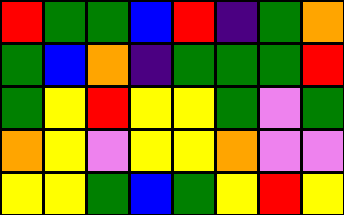[["red", "green", "green", "blue", "red", "indigo", "green", "orange"], ["green", "blue", "orange", "indigo", "green", "green", "green", "red"], ["green", "yellow", "red", "yellow", "yellow", "green", "violet", "green"], ["orange", "yellow", "violet", "yellow", "yellow", "orange", "violet", "violet"], ["yellow", "yellow", "green", "blue", "green", "yellow", "red", "yellow"]]